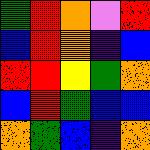[["green", "red", "orange", "violet", "red"], ["blue", "red", "orange", "indigo", "blue"], ["red", "red", "yellow", "green", "orange"], ["blue", "red", "green", "blue", "blue"], ["orange", "green", "blue", "indigo", "orange"]]